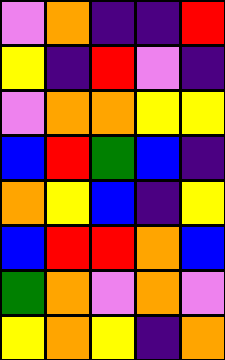[["violet", "orange", "indigo", "indigo", "red"], ["yellow", "indigo", "red", "violet", "indigo"], ["violet", "orange", "orange", "yellow", "yellow"], ["blue", "red", "green", "blue", "indigo"], ["orange", "yellow", "blue", "indigo", "yellow"], ["blue", "red", "red", "orange", "blue"], ["green", "orange", "violet", "orange", "violet"], ["yellow", "orange", "yellow", "indigo", "orange"]]